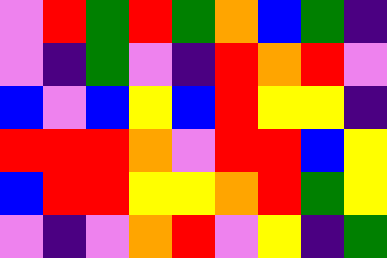[["violet", "red", "green", "red", "green", "orange", "blue", "green", "indigo"], ["violet", "indigo", "green", "violet", "indigo", "red", "orange", "red", "violet"], ["blue", "violet", "blue", "yellow", "blue", "red", "yellow", "yellow", "indigo"], ["red", "red", "red", "orange", "violet", "red", "red", "blue", "yellow"], ["blue", "red", "red", "yellow", "yellow", "orange", "red", "green", "yellow"], ["violet", "indigo", "violet", "orange", "red", "violet", "yellow", "indigo", "green"]]